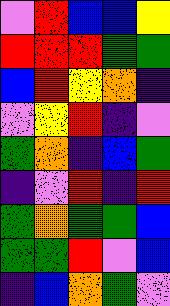[["violet", "red", "blue", "blue", "yellow"], ["red", "red", "red", "green", "green"], ["blue", "red", "yellow", "orange", "indigo"], ["violet", "yellow", "red", "indigo", "violet"], ["green", "orange", "indigo", "blue", "green"], ["indigo", "violet", "red", "indigo", "red"], ["green", "orange", "green", "green", "blue"], ["green", "green", "red", "violet", "blue"], ["indigo", "blue", "orange", "green", "violet"]]